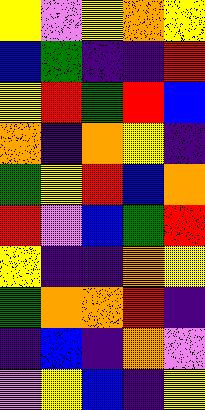[["yellow", "violet", "yellow", "orange", "yellow"], ["blue", "green", "indigo", "indigo", "red"], ["yellow", "red", "green", "red", "blue"], ["orange", "indigo", "orange", "yellow", "indigo"], ["green", "yellow", "red", "blue", "orange"], ["red", "violet", "blue", "green", "red"], ["yellow", "indigo", "indigo", "orange", "yellow"], ["green", "orange", "orange", "red", "indigo"], ["indigo", "blue", "indigo", "orange", "violet"], ["violet", "yellow", "blue", "indigo", "yellow"]]